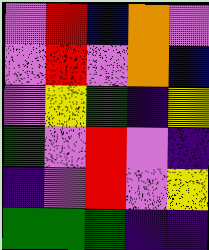[["violet", "red", "blue", "orange", "violet"], ["violet", "red", "violet", "orange", "blue"], ["violet", "yellow", "green", "indigo", "yellow"], ["green", "violet", "red", "violet", "indigo"], ["indigo", "violet", "red", "violet", "yellow"], ["green", "green", "green", "indigo", "indigo"]]